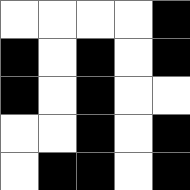[["white", "white", "white", "white", "black"], ["black", "white", "black", "white", "black"], ["black", "white", "black", "white", "white"], ["white", "white", "black", "white", "black"], ["white", "black", "black", "white", "black"]]